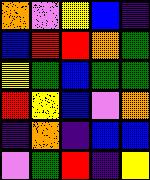[["orange", "violet", "yellow", "blue", "indigo"], ["blue", "red", "red", "orange", "green"], ["yellow", "green", "blue", "green", "green"], ["red", "yellow", "blue", "violet", "orange"], ["indigo", "orange", "indigo", "blue", "blue"], ["violet", "green", "red", "indigo", "yellow"]]